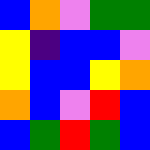[["blue", "orange", "violet", "green", "green"], ["yellow", "indigo", "blue", "blue", "violet"], ["yellow", "blue", "blue", "yellow", "orange"], ["orange", "blue", "violet", "red", "blue"], ["blue", "green", "red", "green", "blue"]]